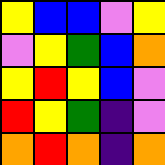[["yellow", "blue", "blue", "violet", "yellow"], ["violet", "yellow", "green", "blue", "orange"], ["yellow", "red", "yellow", "blue", "violet"], ["red", "yellow", "green", "indigo", "violet"], ["orange", "red", "orange", "indigo", "orange"]]